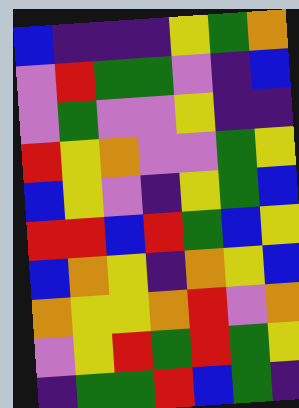[["blue", "indigo", "indigo", "indigo", "yellow", "green", "orange"], ["violet", "red", "green", "green", "violet", "indigo", "blue"], ["violet", "green", "violet", "violet", "yellow", "indigo", "indigo"], ["red", "yellow", "orange", "violet", "violet", "green", "yellow"], ["blue", "yellow", "violet", "indigo", "yellow", "green", "blue"], ["red", "red", "blue", "red", "green", "blue", "yellow"], ["blue", "orange", "yellow", "indigo", "orange", "yellow", "blue"], ["orange", "yellow", "yellow", "orange", "red", "violet", "orange"], ["violet", "yellow", "red", "green", "red", "green", "yellow"], ["indigo", "green", "green", "red", "blue", "green", "indigo"]]